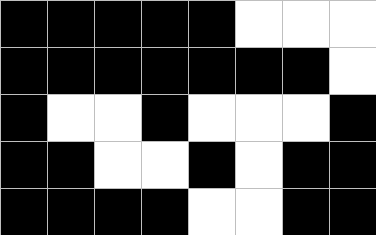[["black", "black", "black", "black", "black", "white", "white", "white"], ["black", "black", "black", "black", "black", "black", "black", "white"], ["black", "white", "white", "black", "white", "white", "white", "black"], ["black", "black", "white", "white", "black", "white", "black", "black"], ["black", "black", "black", "black", "white", "white", "black", "black"]]